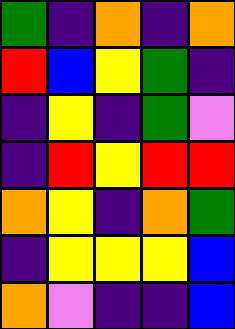[["green", "indigo", "orange", "indigo", "orange"], ["red", "blue", "yellow", "green", "indigo"], ["indigo", "yellow", "indigo", "green", "violet"], ["indigo", "red", "yellow", "red", "red"], ["orange", "yellow", "indigo", "orange", "green"], ["indigo", "yellow", "yellow", "yellow", "blue"], ["orange", "violet", "indigo", "indigo", "blue"]]